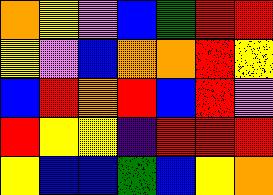[["orange", "yellow", "violet", "blue", "green", "red", "red"], ["yellow", "violet", "blue", "orange", "orange", "red", "yellow"], ["blue", "red", "orange", "red", "blue", "red", "violet"], ["red", "yellow", "yellow", "indigo", "red", "red", "red"], ["yellow", "blue", "blue", "green", "blue", "yellow", "orange"]]